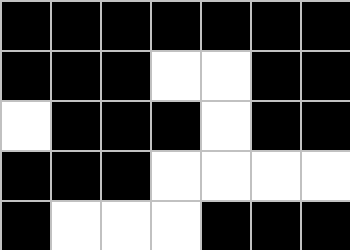[["black", "black", "black", "black", "black", "black", "black"], ["black", "black", "black", "white", "white", "black", "black"], ["white", "black", "black", "black", "white", "black", "black"], ["black", "black", "black", "white", "white", "white", "white"], ["black", "white", "white", "white", "black", "black", "black"]]